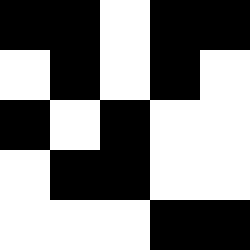[["black", "black", "white", "black", "black"], ["white", "black", "white", "black", "white"], ["black", "white", "black", "white", "white"], ["white", "black", "black", "white", "white"], ["white", "white", "white", "black", "black"]]